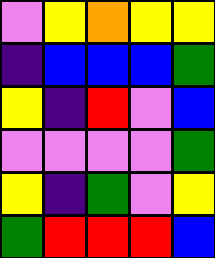[["violet", "yellow", "orange", "yellow", "yellow"], ["indigo", "blue", "blue", "blue", "green"], ["yellow", "indigo", "red", "violet", "blue"], ["violet", "violet", "violet", "violet", "green"], ["yellow", "indigo", "green", "violet", "yellow"], ["green", "red", "red", "red", "blue"]]